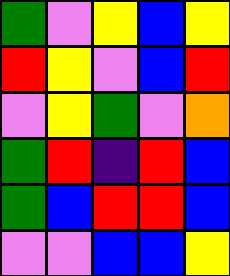[["green", "violet", "yellow", "blue", "yellow"], ["red", "yellow", "violet", "blue", "red"], ["violet", "yellow", "green", "violet", "orange"], ["green", "red", "indigo", "red", "blue"], ["green", "blue", "red", "red", "blue"], ["violet", "violet", "blue", "blue", "yellow"]]